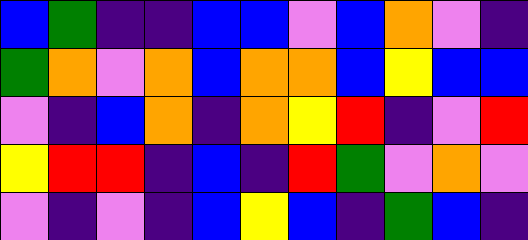[["blue", "green", "indigo", "indigo", "blue", "blue", "violet", "blue", "orange", "violet", "indigo"], ["green", "orange", "violet", "orange", "blue", "orange", "orange", "blue", "yellow", "blue", "blue"], ["violet", "indigo", "blue", "orange", "indigo", "orange", "yellow", "red", "indigo", "violet", "red"], ["yellow", "red", "red", "indigo", "blue", "indigo", "red", "green", "violet", "orange", "violet"], ["violet", "indigo", "violet", "indigo", "blue", "yellow", "blue", "indigo", "green", "blue", "indigo"]]